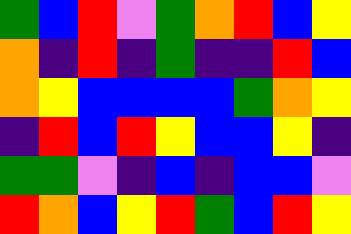[["green", "blue", "red", "violet", "green", "orange", "red", "blue", "yellow"], ["orange", "indigo", "red", "indigo", "green", "indigo", "indigo", "red", "blue"], ["orange", "yellow", "blue", "blue", "blue", "blue", "green", "orange", "yellow"], ["indigo", "red", "blue", "red", "yellow", "blue", "blue", "yellow", "indigo"], ["green", "green", "violet", "indigo", "blue", "indigo", "blue", "blue", "violet"], ["red", "orange", "blue", "yellow", "red", "green", "blue", "red", "yellow"]]